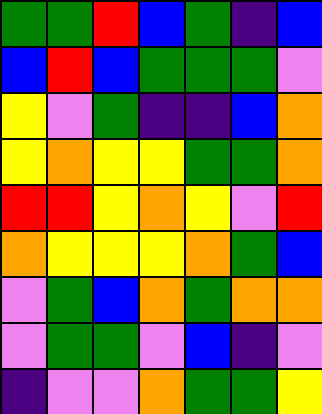[["green", "green", "red", "blue", "green", "indigo", "blue"], ["blue", "red", "blue", "green", "green", "green", "violet"], ["yellow", "violet", "green", "indigo", "indigo", "blue", "orange"], ["yellow", "orange", "yellow", "yellow", "green", "green", "orange"], ["red", "red", "yellow", "orange", "yellow", "violet", "red"], ["orange", "yellow", "yellow", "yellow", "orange", "green", "blue"], ["violet", "green", "blue", "orange", "green", "orange", "orange"], ["violet", "green", "green", "violet", "blue", "indigo", "violet"], ["indigo", "violet", "violet", "orange", "green", "green", "yellow"]]